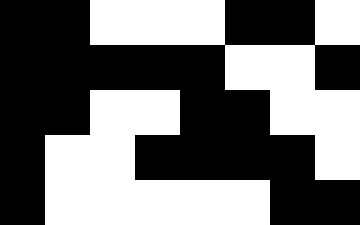[["black", "black", "white", "white", "white", "black", "black", "white"], ["black", "black", "black", "black", "black", "white", "white", "black"], ["black", "black", "white", "white", "black", "black", "white", "white"], ["black", "white", "white", "black", "black", "black", "black", "white"], ["black", "white", "white", "white", "white", "white", "black", "black"]]